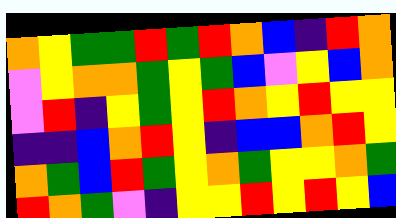[["orange", "yellow", "green", "green", "red", "green", "red", "orange", "blue", "indigo", "red", "orange"], ["violet", "yellow", "orange", "orange", "green", "yellow", "green", "blue", "violet", "yellow", "blue", "orange"], ["violet", "red", "indigo", "yellow", "green", "yellow", "red", "orange", "yellow", "red", "yellow", "yellow"], ["indigo", "indigo", "blue", "orange", "red", "yellow", "indigo", "blue", "blue", "orange", "red", "yellow"], ["orange", "green", "blue", "red", "green", "yellow", "orange", "green", "yellow", "yellow", "orange", "green"], ["red", "orange", "green", "violet", "indigo", "yellow", "yellow", "red", "yellow", "red", "yellow", "blue"]]